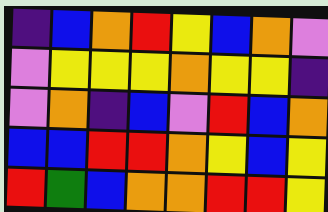[["indigo", "blue", "orange", "red", "yellow", "blue", "orange", "violet"], ["violet", "yellow", "yellow", "yellow", "orange", "yellow", "yellow", "indigo"], ["violet", "orange", "indigo", "blue", "violet", "red", "blue", "orange"], ["blue", "blue", "red", "red", "orange", "yellow", "blue", "yellow"], ["red", "green", "blue", "orange", "orange", "red", "red", "yellow"]]